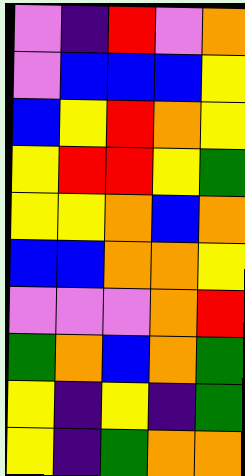[["violet", "indigo", "red", "violet", "orange"], ["violet", "blue", "blue", "blue", "yellow"], ["blue", "yellow", "red", "orange", "yellow"], ["yellow", "red", "red", "yellow", "green"], ["yellow", "yellow", "orange", "blue", "orange"], ["blue", "blue", "orange", "orange", "yellow"], ["violet", "violet", "violet", "orange", "red"], ["green", "orange", "blue", "orange", "green"], ["yellow", "indigo", "yellow", "indigo", "green"], ["yellow", "indigo", "green", "orange", "orange"]]